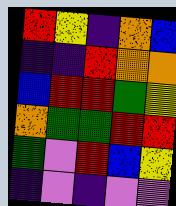[["red", "yellow", "indigo", "orange", "blue"], ["indigo", "indigo", "red", "orange", "orange"], ["blue", "red", "red", "green", "yellow"], ["orange", "green", "green", "red", "red"], ["green", "violet", "red", "blue", "yellow"], ["indigo", "violet", "indigo", "violet", "violet"]]